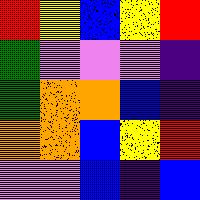[["red", "yellow", "blue", "yellow", "red"], ["green", "violet", "violet", "violet", "indigo"], ["green", "orange", "orange", "blue", "indigo"], ["orange", "orange", "blue", "yellow", "red"], ["violet", "violet", "blue", "indigo", "blue"]]